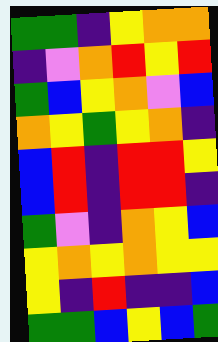[["green", "green", "indigo", "yellow", "orange", "orange"], ["indigo", "violet", "orange", "red", "yellow", "red"], ["green", "blue", "yellow", "orange", "violet", "blue"], ["orange", "yellow", "green", "yellow", "orange", "indigo"], ["blue", "red", "indigo", "red", "red", "yellow"], ["blue", "red", "indigo", "red", "red", "indigo"], ["green", "violet", "indigo", "orange", "yellow", "blue"], ["yellow", "orange", "yellow", "orange", "yellow", "yellow"], ["yellow", "indigo", "red", "indigo", "indigo", "blue"], ["green", "green", "blue", "yellow", "blue", "green"]]